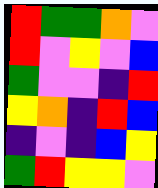[["red", "green", "green", "orange", "violet"], ["red", "violet", "yellow", "violet", "blue"], ["green", "violet", "violet", "indigo", "red"], ["yellow", "orange", "indigo", "red", "blue"], ["indigo", "violet", "indigo", "blue", "yellow"], ["green", "red", "yellow", "yellow", "violet"]]